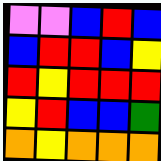[["violet", "violet", "blue", "red", "blue"], ["blue", "red", "red", "blue", "yellow"], ["red", "yellow", "red", "red", "red"], ["yellow", "red", "blue", "blue", "green"], ["orange", "yellow", "orange", "orange", "orange"]]